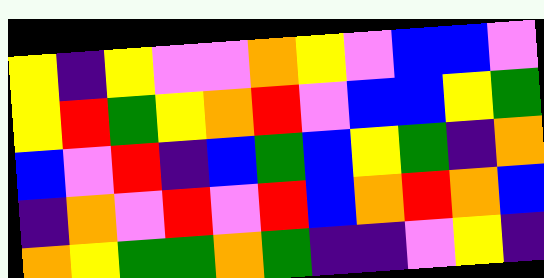[["yellow", "indigo", "yellow", "violet", "violet", "orange", "yellow", "violet", "blue", "blue", "violet"], ["yellow", "red", "green", "yellow", "orange", "red", "violet", "blue", "blue", "yellow", "green"], ["blue", "violet", "red", "indigo", "blue", "green", "blue", "yellow", "green", "indigo", "orange"], ["indigo", "orange", "violet", "red", "violet", "red", "blue", "orange", "red", "orange", "blue"], ["orange", "yellow", "green", "green", "orange", "green", "indigo", "indigo", "violet", "yellow", "indigo"]]